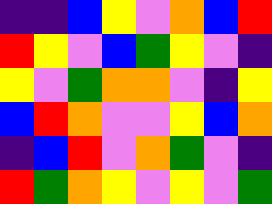[["indigo", "indigo", "blue", "yellow", "violet", "orange", "blue", "red"], ["red", "yellow", "violet", "blue", "green", "yellow", "violet", "indigo"], ["yellow", "violet", "green", "orange", "orange", "violet", "indigo", "yellow"], ["blue", "red", "orange", "violet", "violet", "yellow", "blue", "orange"], ["indigo", "blue", "red", "violet", "orange", "green", "violet", "indigo"], ["red", "green", "orange", "yellow", "violet", "yellow", "violet", "green"]]